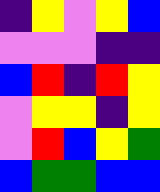[["indigo", "yellow", "violet", "yellow", "blue"], ["violet", "violet", "violet", "indigo", "indigo"], ["blue", "red", "indigo", "red", "yellow"], ["violet", "yellow", "yellow", "indigo", "yellow"], ["violet", "red", "blue", "yellow", "green"], ["blue", "green", "green", "blue", "blue"]]